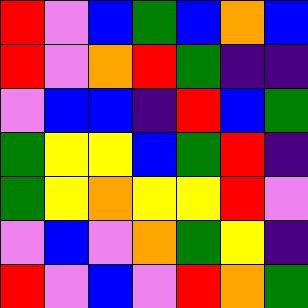[["red", "violet", "blue", "green", "blue", "orange", "blue"], ["red", "violet", "orange", "red", "green", "indigo", "indigo"], ["violet", "blue", "blue", "indigo", "red", "blue", "green"], ["green", "yellow", "yellow", "blue", "green", "red", "indigo"], ["green", "yellow", "orange", "yellow", "yellow", "red", "violet"], ["violet", "blue", "violet", "orange", "green", "yellow", "indigo"], ["red", "violet", "blue", "violet", "red", "orange", "green"]]